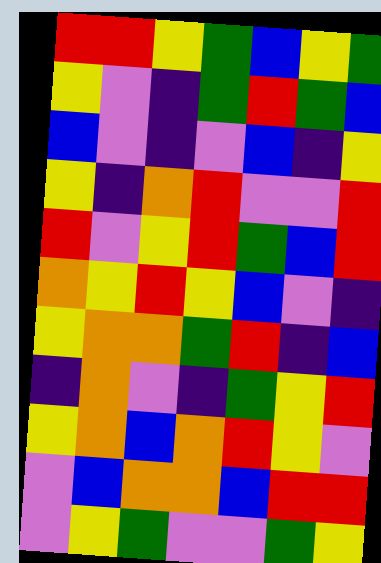[["red", "red", "yellow", "green", "blue", "yellow", "green"], ["yellow", "violet", "indigo", "green", "red", "green", "blue"], ["blue", "violet", "indigo", "violet", "blue", "indigo", "yellow"], ["yellow", "indigo", "orange", "red", "violet", "violet", "red"], ["red", "violet", "yellow", "red", "green", "blue", "red"], ["orange", "yellow", "red", "yellow", "blue", "violet", "indigo"], ["yellow", "orange", "orange", "green", "red", "indigo", "blue"], ["indigo", "orange", "violet", "indigo", "green", "yellow", "red"], ["yellow", "orange", "blue", "orange", "red", "yellow", "violet"], ["violet", "blue", "orange", "orange", "blue", "red", "red"], ["violet", "yellow", "green", "violet", "violet", "green", "yellow"]]